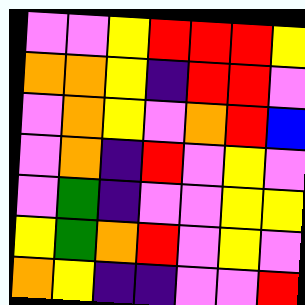[["violet", "violet", "yellow", "red", "red", "red", "yellow"], ["orange", "orange", "yellow", "indigo", "red", "red", "violet"], ["violet", "orange", "yellow", "violet", "orange", "red", "blue"], ["violet", "orange", "indigo", "red", "violet", "yellow", "violet"], ["violet", "green", "indigo", "violet", "violet", "yellow", "yellow"], ["yellow", "green", "orange", "red", "violet", "yellow", "violet"], ["orange", "yellow", "indigo", "indigo", "violet", "violet", "red"]]